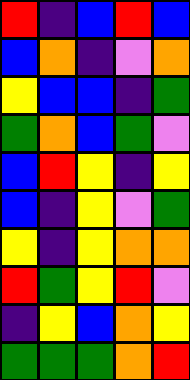[["red", "indigo", "blue", "red", "blue"], ["blue", "orange", "indigo", "violet", "orange"], ["yellow", "blue", "blue", "indigo", "green"], ["green", "orange", "blue", "green", "violet"], ["blue", "red", "yellow", "indigo", "yellow"], ["blue", "indigo", "yellow", "violet", "green"], ["yellow", "indigo", "yellow", "orange", "orange"], ["red", "green", "yellow", "red", "violet"], ["indigo", "yellow", "blue", "orange", "yellow"], ["green", "green", "green", "orange", "red"]]